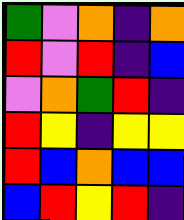[["green", "violet", "orange", "indigo", "orange"], ["red", "violet", "red", "indigo", "blue"], ["violet", "orange", "green", "red", "indigo"], ["red", "yellow", "indigo", "yellow", "yellow"], ["red", "blue", "orange", "blue", "blue"], ["blue", "red", "yellow", "red", "indigo"]]